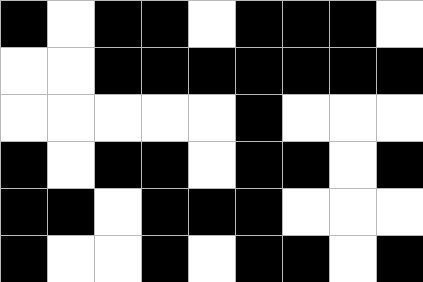[["black", "white", "black", "black", "white", "black", "black", "black", "white"], ["white", "white", "black", "black", "black", "black", "black", "black", "black"], ["white", "white", "white", "white", "white", "black", "white", "white", "white"], ["black", "white", "black", "black", "white", "black", "black", "white", "black"], ["black", "black", "white", "black", "black", "black", "white", "white", "white"], ["black", "white", "white", "black", "white", "black", "black", "white", "black"]]